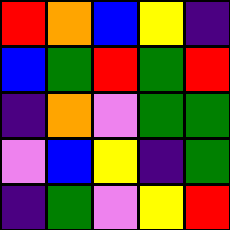[["red", "orange", "blue", "yellow", "indigo"], ["blue", "green", "red", "green", "red"], ["indigo", "orange", "violet", "green", "green"], ["violet", "blue", "yellow", "indigo", "green"], ["indigo", "green", "violet", "yellow", "red"]]